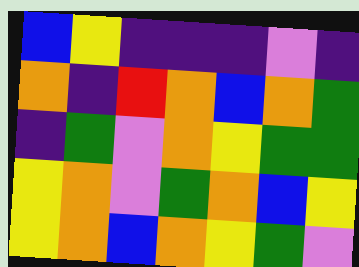[["blue", "yellow", "indigo", "indigo", "indigo", "violet", "indigo"], ["orange", "indigo", "red", "orange", "blue", "orange", "green"], ["indigo", "green", "violet", "orange", "yellow", "green", "green"], ["yellow", "orange", "violet", "green", "orange", "blue", "yellow"], ["yellow", "orange", "blue", "orange", "yellow", "green", "violet"]]